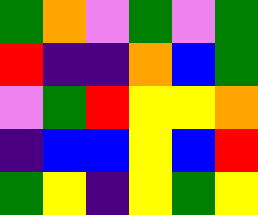[["green", "orange", "violet", "green", "violet", "green"], ["red", "indigo", "indigo", "orange", "blue", "green"], ["violet", "green", "red", "yellow", "yellow", "orange"], ["indigo", "blue", "blue", "yellow", "blue", "red"], ["green", "yellow", "indigo", "yellow", "green", "yellow"]]